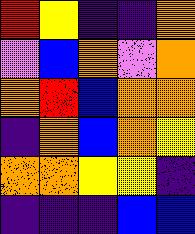[["red", "yellow", "indigo", "indigo", "orange"], ["violet", "blue", "orange", "violet", "orange"], ["orange", "red", "blue", "orange", "orange"], ["indigo", "orange", "blue", "orange", "yellow"], ["orange", "orange", "yellow", "yellow", "indigo"], ["indigo", "indigo", "indigo", "blue", "blue"]]